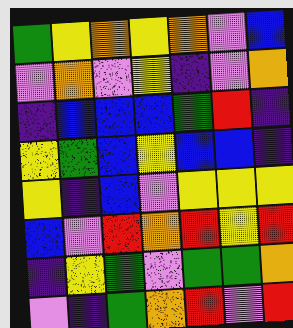[["green", "yellow", "orange", "yellow", "orange", "violet", "blue"], ["violet", "orange", "violet", "yellow", "indigo", "violet", "orange"], ["indigo", "blue", "blue", "blue", "green", "red", "indigo"], ["yellow", "green", "blue", "yellow", "blue", "blue", "indigo"], ["yellow", "indigo", "blue", "violet", "yellow", "yellow", "yellow"], ["blue", "violet", "red", "orange", "red", "yellow", "red"], ["indigo", "yellow", "green", "violet", "green", "green", "orange"], ["violet", "indigo", "green", "orange", "red", "violet", "red"]]